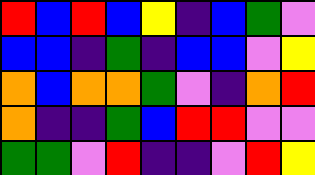[["red", "blue", "red", "blue", "yellow", "indigo", "blue", "green", "violet"], ["blue", "blue", "indigo", "green", "indigo", "blue", "blue", "violet", "yellow"], ["orange", "blue", "orange", "orange", "green", "violet", "indigo", "orange", "red"], ["orange", "indigo", "indigo", "green", "blue", "red", "red", "violet", "violet"], ["green", "green", "violet", "red", "indigo", "indigo", "violet", "red", "yellow"]]